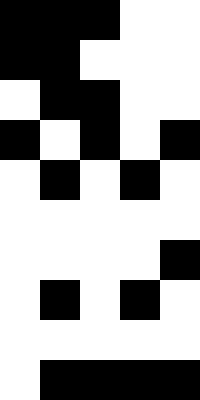[["black", "black", "black", "white", "white"], ["black", "black", "white", "white", "white"], ["white", "black", "black", "white", "white"], ["black", "white", "black", "white", "black"], ["white", "black", "white", "black", "white"], ["white", "white", "white", "white", "white"], ["white", "white", "white", "white", "black"], ["white", "black", "white", "black", "white"], ["white", "white", "white", "white", "white"], ["white", "black", "black", "black", "black"]]